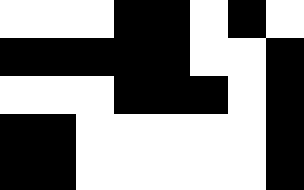[["white", "white", "white", "black", "black", "white", "black", "white"], ["black", "black", "black", "black", "black", "white", "white", "black"], ["white", "white", "white", "black", "black", "black", "white", "black"], ["black", "black", "white", "white", "white", "white", "white", "black"], ["black", "black", "white", "white", "white", "white", "white", "black"]]